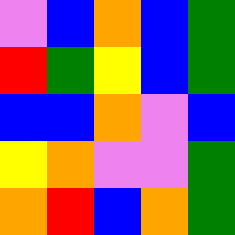[["violet", "blue", "orange", "blue", "green"], ["red", "green", "yellow", "blue", "green"], ["blue", "blue", "orange", "violet", "blue"], ["yellow", "orange", "violet", "violet", "green"], ["orange", "red", "blue", "orange", "green"]]